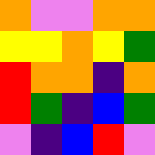[["orange", "violet", "violet", "orange", "orange"], ["yellow", "yellow", "orange", "yellow", "green"], ["red", "orange", "orange", "indigo", "orange"], ["red", "green", "indigo", "blue", "green"], ["violet", "indigo", "blue", "red", "violet"]]